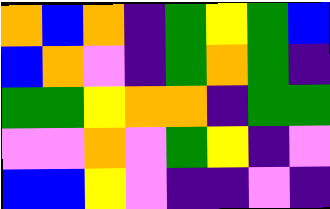[["orange", "blue", "orange", "indigo", "green", "yellow", "green", "blue"], ["blue", "orange", "violet", "indigo", "green", "orange", "green", "indigo"], ["green", "green", "yellow", "orange", "orange", "indigo", "green", "green"], ["violet", "violet", "orange", "violet", "green", "yellow", "indigo", "violet"], ["blue", "blue", "yellow", "violet", "indigo", "indigo", "violet", "indigo"]]